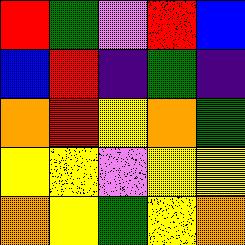[["red", "green", "violet", "red", "blue"], ["blue", "red", "indigo", "green", "indigo"], ["orange", "red", "yellow", "orange", "green"], ["yellow", "yellow", "violet", "yellow", "yellow"], ["orange", "yellow", "green", "yellow", "orange"]]